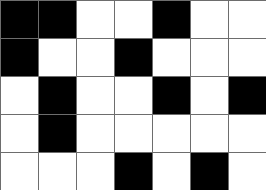[["black", "black", "white", "white", "black", "white", "white"], ["black", "white", "white", "black", "white", "white", "white"], ["white", "black", "white", "white", "black", "white", "black"], ["white", "black", "white", "white", "white", "white", "white"], ["white", "white", "white", "black", "white", "black", "white"]]